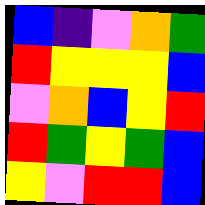[["blue", "indigo", "violet", "orange", "green"], ["red", "yellow", "yellow", "yellow", "blue"], ["violet", "orange", "blue", "yellow", "red"], ["red", "green", "yellow", "green", "blue"], ["yellow", "violet", "red", "red", "blue"]]